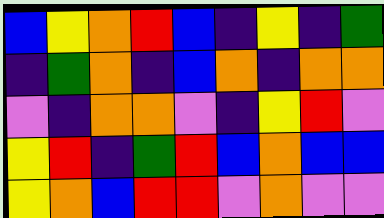[["blue", "yellow", "orange", "red", "blue", "indigo", "yellow", "indigo", "green"], ["indigo", "green", "orange", "indigo", "blue", "orange", "indigo", "orange", "orange"], ["violet", "indigo", "orange", "orange", "violet", "indigo", "yellow", "red", "violet"], ["yellow", "red", "indigo", "green", "red", "blue", "orange", "blue", "blue"], ["yellow", "orange", "blue", "red", "red", "violet", "orange", "violet", "violet"]]